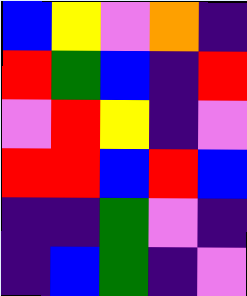[["blue", "yellow", "violet", "orange", "indigo"], ["red", "green", "blue", "indigo", "red"], ["violet", "red", "yellow", "indigo", "violet"], ["red", "red", "blue", "red", "blue"], ["indigo", "indigo", "green", "violet", "indigo"], ["indigo", "blue", "green", "indigo", "violet"]]